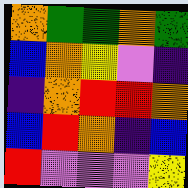[["orange", "green", "green", "orange", "green"], ["blue", "orange", "yellow", "violet", "indigo"], ["indigo", "orange", "red", "red", "orange"], ["blue", "red", "orange", "indigo", "blue"], ["red", "violet", "violet", "violet", "yellow"]]